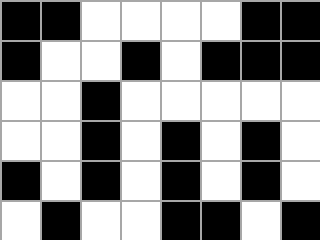[["black", "black", "white", "white", "white", "white", "black", "black"], ["black", "white", "white", "black", "white", "black", "black", "black"], ["white", "white", "black", "white", "white", "white", "white", "white"], ["white", "white", "black", "white", "black", "white", "black", "white"], ["black", "white", "black", "white", "black", "white", "black", "white"], ["white", "black", "white", "white", "black", "black", "white", "black"]]